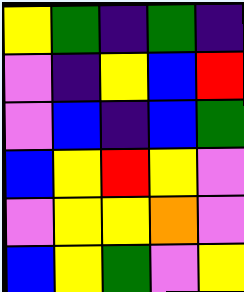[["yellow", "green", "indigo", "green", "indigo"], ["violet", "indigo", "yellow", "blue", "red"], ["violet", "blue", "indigo", "blue", "green"], ["blue", "yellow", "red", "yellow", "violet"], ["violet", "yellow", "yellow", "orange", "violet"], ["blue", "yellow", "green", "violet", "yellow"]]